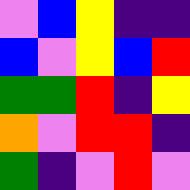[["violet", "blue", "yellow", "indigo", "indigo"], ["blue", "violet", "yellow", "blue", "red"], ["green", "green", "red", "indigo", "yellow"], ["orange", "violet", "red", "red", "indigo"], ["green", "indigo", "violet", "red", "violet"]]